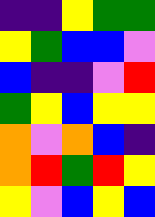[["indigo", "indigo", "yellow", "green", "green"], ["yellow", "green", "blue", "blue", "violet"], ["blue", "indigo", "indigo", "violet", "red"], ["green", "yellow", "blue", "yellow", "yellow"], ["orange", "violet", "orange", "blue", "indigo"], ["orange", "red", "green", "red", "yellow"], ["yellow", "violet", "blue", "yellow", "blue"]]